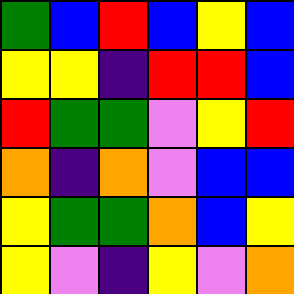[["green", "blue", "red", "blue", "yellow", "blue"], ["yellow", "yellow", "indigo", "red", "red", "blue"], ["red", "green", "green", "violet", "yellow", "red"], ["orange", "indigo", "orange", "violet", "blue", "blue"], ["yellow", "green", "green", "orange", "blue", "yellow"], ["yellow", "violet", "indigo", "yellow", "violet", "orange"]]